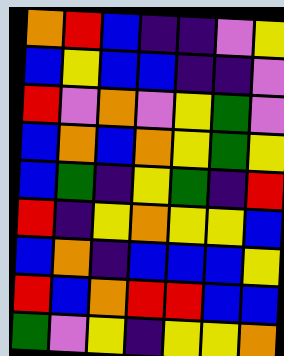[["orange", "red", "blue", "indigo", "indigo", "violet", "yellow"], ["blue", "yellow", "blue", "blue", "indigo", "indigo", "violet"], ["red", "violet", "orange", "violet", "yellow", "green", "violet"], ["blue", "orange", "blue", "orange", "yellow", "green", "yellow"], ["blue", "green", "indigo", "yellow", "green", "indigo", "red"], ["red", "indigo", "yellow", "orange", "yellow", "yellow", "blue"], ["blue", "orange", "indigo", "blue", "blue", "blue", "yellow"], ["red", "blue", "orange", "red", "red", "blue", "blue"], ["green", "violet", "yellow", "indigo", "yellow", "yellow", "orange"]]